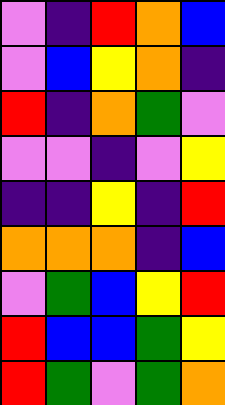[["violet", "indigo", "red", "orange", "blue"], ["violet", "blue", "yellow", "orange", "indigo"], ["red", "indigo", "orange", "green", "violet"], ["violet", "violet", "indigo", "violet", "yellow"], ["indigo", "indigo", "yellow", "indigo", "red"], ["orange", "orange", "orange", "indigo", "blue"], ["violet", "green", "blue", "yellow", "red"], ["red", "blue", "blue", "green", "yellow"], ["red", "green", "violet", "green", "orange"]]